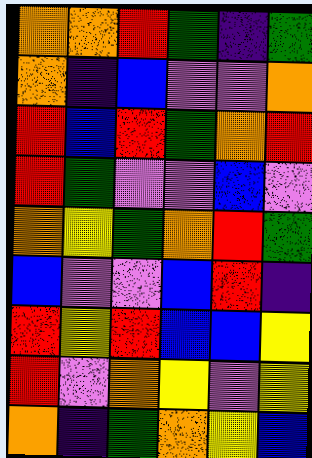[["orange", "orange", "red", "green", "indigo", "green"], ["orange", "indigo", "blue", "violet", "violet", "orange"], ["red", "blue", "red", "green", "orange", "red"], ["red", "green", "violet", "violet", "blue", "violet"], ["orange", "yellow", "green", "orange", "red", "green"], ["blue", "violet", "violet", "blue", "red", "indigo"], ["red", "yellow", "red", "blue", "blue", "yellow"], ["red", "violet", "orange", "yellow", "violet", "yellow"], ["orange", "indigo", "green", "orange", "yellow", "blue"]]